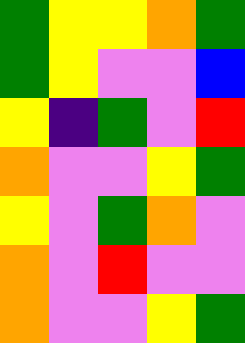[["green", "yellow", "yellow", "orange", "green"], ["green", "yellow", "violet", "violet", "blue"], ["yellow", "indigo", "green", "violet", "red"], ["orange", "violet", "violet", "yellow", "green"], ["yellow", "violet", "green", "orange", "violet"], ["orange", "violet", "red", "violet", "violet"], ["orange", "violet", "violet", "yellow", "green"]]